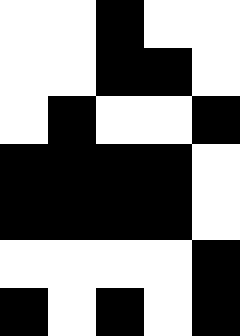[["white", "white", "black", "white", "white"], ["white", "white", "black", "black", "white"], ["white", "black", "white", "white", "black"], ["black", "black", "black", "black", "white"], ["black", "black", "black", "black", "white"], ["white", "white", "white", "white", "black"], ["black", "white", "black", "white", "black"]]